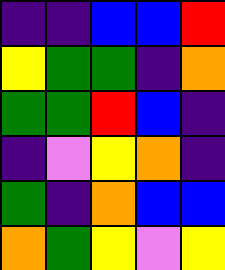[["indigo", "indigo", "blue", "blue", "red"], ["yellow", "green", "green", "indigo", "orange"], ["green", "green", "red", "blue", "indigo"], ["indigo", "violet", "yellow", "orange", "indigo"], ["green", "indigo", "orange", "blue", "blue"], ["orange", "green", "yellow", "violet", "yellow"]]